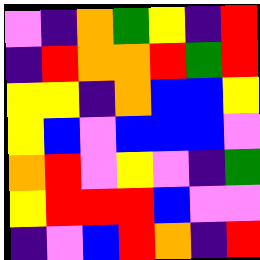[["violet", "indigo", "orange", "green", "yellow", "indigo", "red"], ["indigo", "red", "orange", "orange", "red", "green", "red"], ["yellow", "yellow", "indigo", "orange", "blue", "blue", "yellow"], ["yellow", "blue", "violet", "blue", "blue", "blue", "violet"], ["orange", "red", "violet", "yellow", "violet", "indigo", "green"], ["yellow", "red", "red", "red", "blue", "violet", "violet"], ["indigo", "violet", "blue", "red", "orange", "indigo", "red"]]